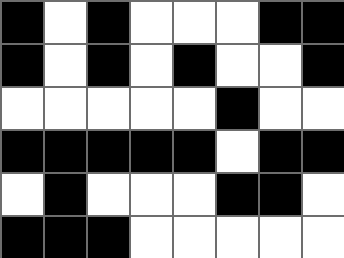[["black", "white", "black", "white", "white", "white", "black", "black"], ["black", "white", "black", "white", "black", "white", "white", "black"], ["white", "white", "white", "white", "white", "black", "white", "white"], ["black", "black", "black", "black", "black", "white", "black", "black"], ["white", "black", "white", "white", "white", "black", "black", "white"], ["black", "black", "black", "white", "white", "white", "white", "white"]]